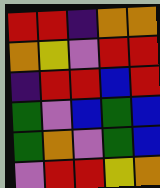[["red", "red", "indigo", "orange", "orange"], ["orange", "yellow", "violet", "red", "red"], ["indigo", "red", "red", "blue", "red"], ["green", "violet", "blue", "green", "blue"], ["green", "orange", "violet", "green", "blue"], ["violet", "red", "red", "yellow", "orange"]]